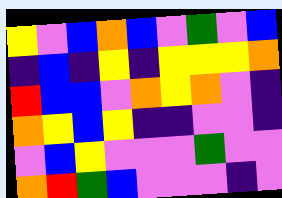[["yellow", "violet", "blue", "orange", "blue", "violet", "green", "violet", "blue"], ["indigo", "blue", "indigo", "yellow", "indigo", "yellow", "yellow", "yellow", "orange"], ["red", "blue", "blue", "violet", "orange", "yellow", "orange", "violet", "indigo"], ["orange", "yellow", "blue", "yellow", "indigo", "indigo", "violet", "violet", "indigo"], ["violet", "blue", "yellow", "violet", "violet", "violet", "green", "violet", "violet"], ["orange", "red", "green", "blue", "violet", "violet", "violet", "indigo", "violet"]]